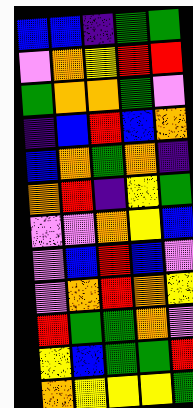[["blue", "blue", "indigo", "green", "green"], ["violet", "orange", "yellow", "red", "red"], ["green", "orange", "orange", "green", "violet"], ["indigo", "blue", "red", "blue", "orange"], ["blue", "orange", "green", "orange", "indigo"], ["orange", "red", "indigo", "yellow", "green"], ["violet", "violet", "orange", "yellow", "blue"], ["violet", "blue", "red", "blue", "violet"], ["violet", "orange", "red", "orange", "yellow"], ["red", "green", "green", "orange", "violet"], ["yellow", "blue", "green", "green", "red"], ["orange", "yellow", "yellow", "yellow", "green"]]